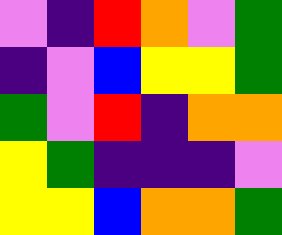[["violet", "indigo", "red", "orange", "violet", "green"], ["indigo", "violet", "blue", "yellow", "yellow", "green"], ["green", "violet", "red", "indigo", "orange", "orange"], ["yellow", "green", "indigo", "indigo", "indigo", "violet"], ["yellow", "yellow", "blue", "orange", "orange", "green"]]